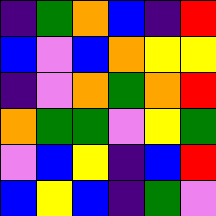[["indigo", "green", "orange", "blue", "indigo", "red"], ["blue", "violet", "blue", "orange", "yellow", "yellow"], ["indigo", "violet", "orange", "green", "orange", "red"], ["orange", "green", "green", "violet", "yellow", "green"], ["violet", "blue", "yellow", "indigo", "blue", "red"], ["blue", "yellow", "blue", "indigo", "green", "violet"]]